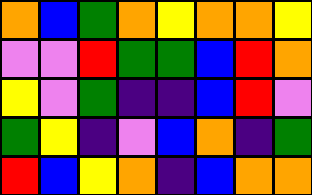[["orange", "blue", "green", "orange", "yellow", "orange", "orange", "yellow"], ["violet", "violet", "red", "green", "green", "blue", "red", "orange"], ["yellow", "violet", "green", "indigo", "indigo", "blue", "red", "violet"], ["green", "yellow", "indigo", "violet", "blue", "orange", "indigo", "green"], ["red", "blue", "yellow", "orange", "indigo", "blue", "orange", "orange"]]